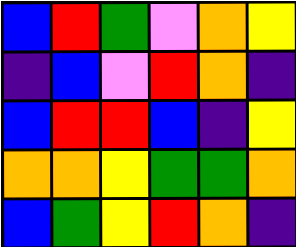[["blue", "red", "green", "violet", "orange", "yellow"], ["indigo", "blue", "violet", "red", "orange", "indigo"], ["blue", "red", "red", "blue", "indigo", "yellow"], ["orange", "orange", "yellow", "green", "green", "orange"], ["blue", "green", "yellow", "red", "orange", "indigo"]]